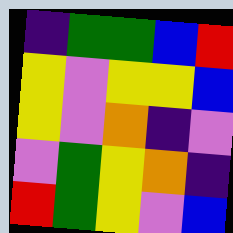[["indigo", "green", "green", "blue", "red"], ["yellow", "violet", "yellow", "yellow", "blue"], ["yellow", "violet", "orange", "indigo", "violet"], ["violet", "green", "yellow", "orange", "indigo"], ["red", "green", "yellow", "violet", "blue"]]